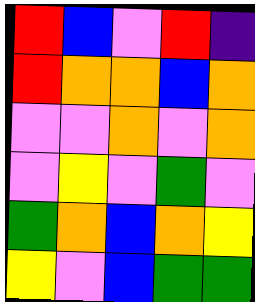[["red", "blue", "violet", "red", "indigo"], ["red", "orange", "orange", "blue", "orange"], ["violet", "violet", "orange", "violet", "orange"], ["violet", "yellow", "violet", "green", "violet"], ["green", "orange", "blue", "orange", "yellow"], ["yellow", "violet", "blue", "green", "green"]]